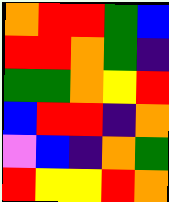[["orange", "red", "red", "green", "blue"], ["red", "red", "orange", "green", "indigo"], ["green", "green", "orange", "yellow", "red"], ["blue", "red", "red", "indigo", "orange"], ["violet", "blue", "indigo", "orange", "green"], ["red", "yellow", "yellow", "red", "orange"]]